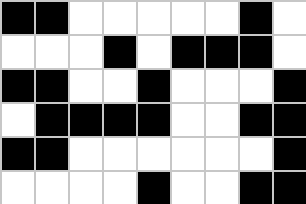[["black", "black", "white", "white", "white", "white", "white", "black", "white"], ["white", "white", "white", "black", "white", "black", "black", "black", "white"], ["black", "black", "white", "white", "black", "white", "white", "white", "black"], ["white", "black", "black", "black", "black", "white", "white", "black", "black"], ["black", "black", "white", "white", "white", "white", "white", "white", "black"], ["white", "white", "white", "white", "black", "white", "white", "black", "black"]]